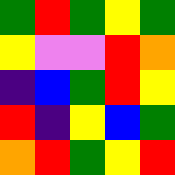[["green", "red", "green", "yellow", "green"], ["yellow", "violet", "violet", "red", "orange"], ["indigo", "blue", "green", "red", "yellow"], ["red", "indigo", "yellow", "blue", "green"], ["orange", "red", "green", "yellow", "red"]]